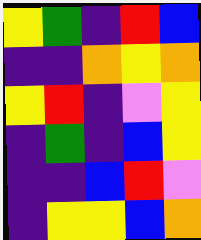[["yellow", "green", "indigo", "red", "blue"], ["indigo", "indigo", "orange", "yellow", "orange"], ["yellow", "red", "indigo", "violet", "yellow"], ["indigo", "green", "indigo", "blue", "yellow"], ["indigo", "indigo", "blue", "red", "violet"], ["indigo", "yellow", "yellow", "blue", "orange"]]